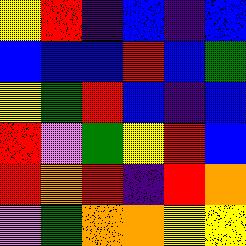[["yellow", "red", "indigo", "blue", "indigo", "blue"], ["blue", "blue", "blue", "red", "blue", "green"], ["yellow", "green", "red", "blue", "indigo", "blue"], ["red", "violet", "green", "yellow", "red", "blue"], ["red", "orange", "red", "indigo", "red", "orange"], ["violet", "green", "orange", "orange", "yellow", "yellow"]]